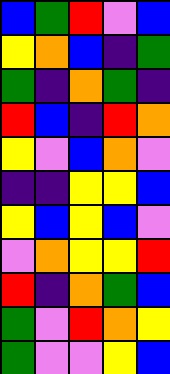[["blue", "green", "red", "violet", "blue"], ["yellow", "orange", "blue", "indigo", "green"], ["green", "indigo", "orange", "green", "indigo"], ["red", "blue", "indigo", "red", "orange"], ["yellow", "violet", "blue", "orange", "violet"], ["indigo", "indigo", "yellow", "yellow", "blue"], ["yellow", "blue", "yellow", "blue", "violet"], ["violet", "orange", "yellow", "yellow", "red"], ["red", "indigo", "orange", "green", "blue"], ["green", "violet", "red", "orange", "yellow"], ["green", "violet", "violet", "yellow", "blue"]]